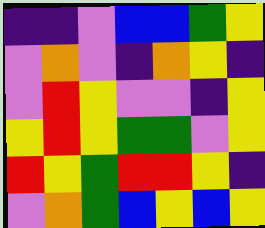[["indigo", "indigo", "violet", "blue", "blue", "green", "yellow"], ["violet", "orange", "violet", "indigo", "orange", "yellow", "indigo"], ["violet", "red", "yellow", "violet", "violet", "indigo", "yellow"], ["yellow", "red", "yellow", "green", "green", "violet", "yellow"], ["red", "yellow", "green", "red", "red", "yellow", "indigo"], ["violet", "orange", "green", "blue", "yellow", "blue", "yellow"]]